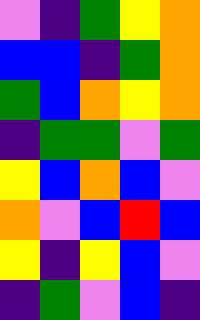[["violet", "indigo", "green", "yellow", "orange"], ["blue", "blue", "indigo", "green", "orange"], ["green", "blue", "orange", "yellow", "orange"], ["indigo", "green", "green", "violet", "green"], ["yellow", "blue", "orange", "blue", "violet"], ["orange", "violet", "blue", "red", "blue"], ["yellow", "indigo", "yellow", "blue", "violet"], ["indigo", "green", "violet", "blue", "indigo"]]